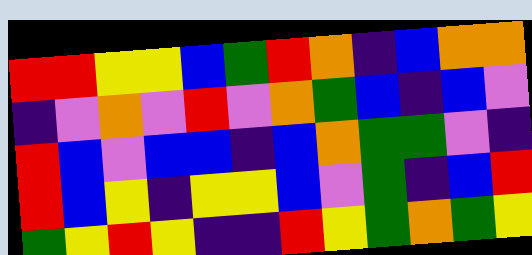[["red", "red", "yellow", "yellow", "blue", "green", "red", "orange", "indigo", "blue", "orange", "orange"], ["indigo", "violet", "orange", "violet", "red", "violet", "orange", "green", "blue", "indigo", "blue", "violet"], ["red", "blue", "violet", "blue", "blue", "indigo", "blue", "orange", "green", "green", "violet", "indigo"], ["red", "blue", "yellow", "indigo", "yellow", "yellow", "blue", "violet", "green", "indigo", "blue", "red"], ["green", "yellow", "red", "yellow", "indigo", "indigo", "red", "yellow", "green", "orange", "green", "yellow"]]